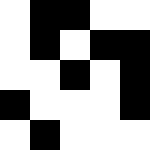[["white", "black", "black", "white", "white"], ["white", "black", "white", "black", "black"], ["white", "white", "black", "white", "black"], ["black", "white", "white", "white", "black"], ["white", "black", "white", "white", "white"]]